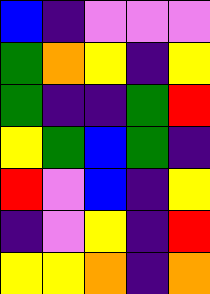[["blue", "indigo", "violet", "violet", "violet"], ["green", "orange", "yellow", "indigo", "yellow"], ["green", "indigo", "indigo", "green", "red"], ["yellow", "green", "blue", "green", "indigo"], ["red", "violet", "blue", "indigo", "yellow"], ["indigo", "violet", "yellow", "indigo", "red"], ["yellow", "yellow", "orange", "indigo", "orange"]]